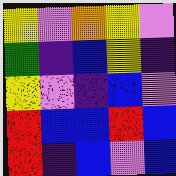[["yellow", "violet", "orange", "yellow", "violet"], ["green", "indigo", "blue", "yellow", "indigo"], ["yellow", "violet", "indigo", "blue", "violet"], ["red", "blue", "blue", "red", "blue"], ["red", "indigo", "blue", "violet", "blue"]]